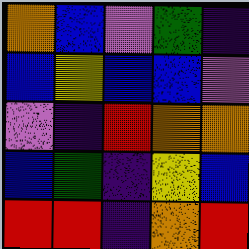[["orange", "blue", "violet", "green", "indigo"], ["blue", "yellow", "blue", "blue", "violet"], ["violet", "indigo", "red", "orange", "orange"], ["blue", "green", "indigo", "yellow", "blue"], ["red", "red", "indigo", "orange", "red"]]